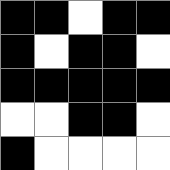[["black", "black", "white", "black", "black"], ["black", "white", "black", "black", "white"], ["black", "black", "black", "black", "black"], ["white", "white", "black", "black", "white"], ["black", "white", "white", "white", "white"]]